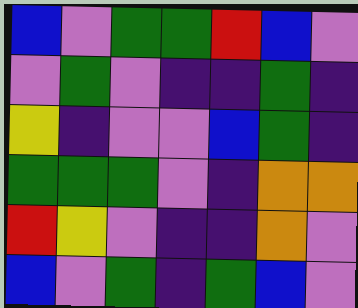[["blue", "violet", "green", "green", "red", "blue", "violet"], ["violet", "green", "violet", "indigo", "indigo", "green", "indigo"], ["yellow", "indigo", "violet", "violet", "blue", "green", "indigo"], ["green", "green", "green", "violet", "indigo", "orange", "orange"], ["red", "yellow", "violet", "indigo", "indigo", "orange", "violet"], ["blue", "violet", "green", "indigo", "green", "blue", "violet"]]